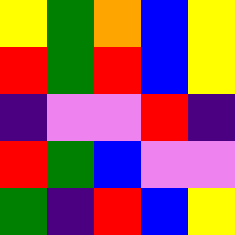[["yellow", "green", "orange", "blue", "yellow"], ["red", "green", "red", "blue", "yellow"], ["indigo", "violet", "violet", "red", "indigo"], ["red", "green", "blue", "violet", "violet"], ["green", "indigo", "red", "blue", "yellow"]]